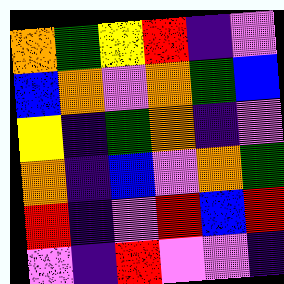[["orange", "green", "yellow", "red", "indigo", "violet"], ["blue", "orange", "violet", "orange", "green", "blue"], ["yellow", "indigo", "green", "orange", "indigo", "violet"], ["orange", "indigo", "blue", "violet", "orange", "green"], ["red", "indigo", "violet", "red", "blue", "red"], ["violet", "indigo", "red", "violet", "violet", "indigo"]]